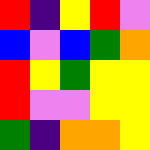[["red", "indigo", "yellow", "red", "violet"], ["blue", "violet", "blue", "green", "orange"], ["red", "yellow", "green", "yellow", "yellow"], ["red", "violet", "violet", "yellow", "yellow"], ["green", "indigo", "orange", "orange", "yellow"]]